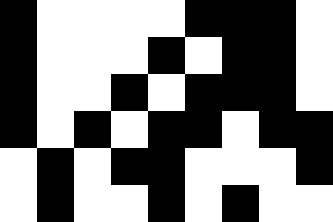[["black", "white", "white", "white", "white", "black", "black", "black", "white"], ["black", "white", "white", "white", "black", "white", "black", "black", "white"], ["black", "white", "white", "black", "white", "black", "black", "black", "white"], ["black", "white", "black", "white", "black", "black", "white", "black", "black"], ["white", "black", "white", "black", "black", "white", "white", "white", "black"], ["white", "black", "white", "white", "black", "white", "black", "white", "white"]]